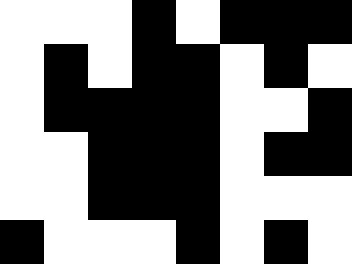[["white", "white", "white", "black", "white", "black", "black", "black"], ["white", "black", "white", "black", "black", "white", "black", "white"], ["white", "black", "black", "black", "black", "white", "white", "black"], ["white", "white", "black", "black", "black", "white", "black", "black"], ["white", "white", "black", "black", "black", "white", "white", "white"], ["black", "white", "white", "white", "black", "white", "black", "white"]]